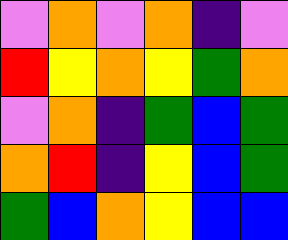[["violet", "orange", "violet", "orange", "indigo", "violet"], ["red", "yellow", "orange", "yellow", "green", "orange"], ["violet", "orange", "indigo", "green", "blue", "green"], ["orange", "red", "indigo", "yellow", "blue", "green"], ["green", "blue", "orange", "yellow", "blue", "blue"]]